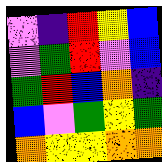[["violet", "indigo", "red", "yellow", "blue"], ["violet", "green", "red", "violet", "blue"], ["green", "red", "blue", "orange", "indigo"], ["blue", "violet", "green", "yellow", "green"], ["orange", "yellow", "yellow", "orange", "orange"]]